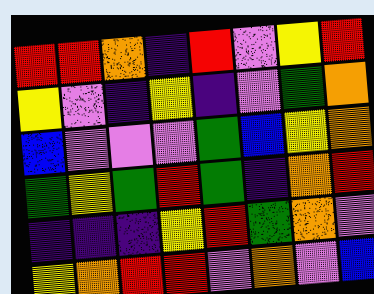[["red", "red", "orange", "indigo", "red", "violet", "yellow", "red"], ["yellow", "violet", "indigo", "yellow", "indigo", "violet", "green", "orange"], ["blue", "violet", "violet", "violet", "green", "blue", "yellow", "orange"], ["green", "yellow", "green", "red", "green", "indigo", "orange", "red"], ["indigo", "indigo", "indigo", "yellow", "red", "green", "orange", "violet"], ["yellow", "orange", "red", "red", "violet", "orange", "violet", "blue"]]